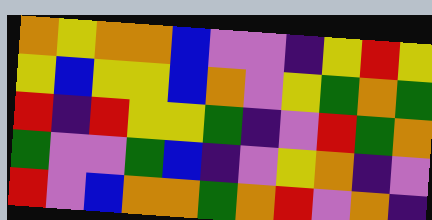[["orange", "yellow", "orange", "orange", "blue", "violet", "violet", "indigo", "yellow", "red", "yellow"], ["yellow", "blue", "yellow", "yellow", "blue", "orange", "violet", "yellow", "green", "orange", "green"], ["red", "indigo", "red", "yellow", "yellow", "green", "indigo", "violet", "red", "green", "orange"], ["green", "violet", "violet", "green", "blue", "indigo", "violet", "yellow", "orange", "indigo", "violet"], ["red", "violet", "blue", "orange", "orange", "green", "orange", "red", "violet", "orange", "indigo"]]